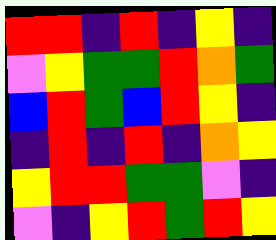[["red", "red", "indigo", "red", "indigo", "yellow", "indigo"], ["violet", "yellow", "green", "green", "red", "orange", "green"], ["blue", "red", "green", "blue", "red", "yellow", "indigo"], ["indigo", "red", "indigo", "red", "indigo", "orange", "yellow"], ["yellow", "red", "red", "green", "green", "violet", "indigo"], ["violet", "indigo", "yellow", "red", "green", "red", "yellow"]]